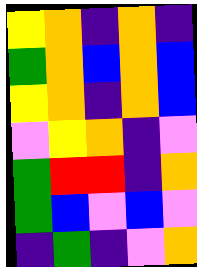[["yellow", "orange", "indigo", "orange", "indigo"], ["green", "orange", "blue", "orange", "blue"], ["yellow", "orange", "indigo", "orange", "blue"], ["violet", "yellow", "orange", "indigo", "violet"], ["green", "red", "red", "indigo", "orange"], ["green", "blue", "violet", "blue", "violet"], ["indigo", "green", "indigo", "violet", "orange"]]